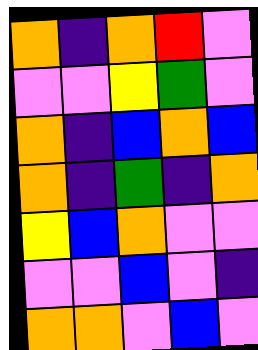[["orange", "indigo", "orange", "red", "violet"], ["violet", "violet", "yellow", "green", "violet"], ["orange", "indigo", "blue", "orange", "blue"], ["orange", "indigo", "green", "indigo", "orange"], ["yellow", "blue", "orange", "violet", "violet"], ["violet", "violet", "blue", "violet", "indigo"], ["orange", "orange", "violet", "blue", "violet"]]